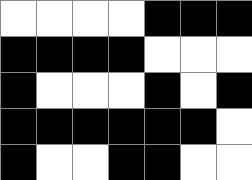[["white", "white", "white", "white", "black", "black", "black"], ["black", "black", "black", "black", "white", "white", "white"], ["black", "white", "white", "white", "black", "white", "black"], ["black", "black", "black", "black", "black", "black", "white"], ["black", "white", "white", "black", "black", "white", "white"]]